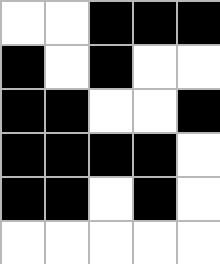[["white", "white", "black", "black", "black"], ["black", "white", "black", "white", "white"], ["black", "black", "white", "white", "black"], ["black", "black", "black", "black", "white"], ["black", "black", "white", "black", "white"], ["white", "white", "white", "white", "white"]]